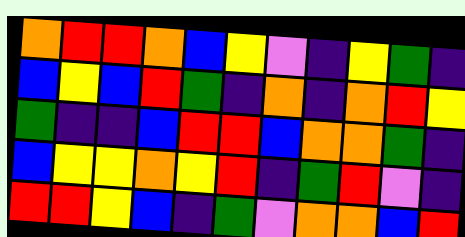[["orange", "red", "red", "orange", "blue", "yellow", "violet", "indigo", "yellow", "green", "indigo"], ["blue", "yellow", "blue", "red", "green", "indigo", "orange", "indigo", "orange", "red", "yellow"], ["green", "indigo", "indigo", "blue", "red", "red", "blue", "orange", "orange", "green", "indigo"], ["blue", "yellow", "yellow", "orange", "yellow", "red", "indigo", "green", "red", "violet", "indigo"], ["red", "red", "yellow", "blue", "indigo", "green", "violet", "orange", "orange", "blue", "red"]]